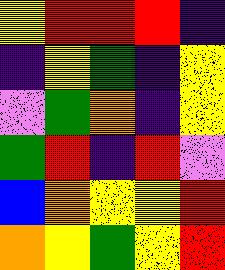[["yellow", "red", "red", "red", "indigo"], ["indigo", "yellow", "green", "indigo", "yellow"], ["violet", "green", "orange", "indigo", "yellow"], ["green", "red", "indigo", "red", "violet"], ["blue", "orange", "yellow", "yellow", "red"], ["orange", "yellow", "green", "yellow", "red"]]